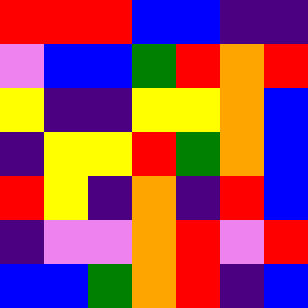[["red", "red", "red", "blue", "blue", "indigo", "indigo"], ["violet", "blue", "blue", "green", "red", "orange", "red"], ["yellow", "indigo", "indigo", "yellow", "yellow", "orange", "blue"], ["indigo", "yellow", "yellow", "red", "green", "orange", "blue"], ["red", "yellow", "indigo", "orange", "indigo", "red", "blue"], ["indigo", "violet", "violet", "orange", "red", "violet", "red"], ["blue", "blue", "green", "orange", "red", "indigo", "blue"]]